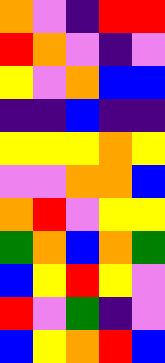[["orange", "violet", "indigo", "red", "red"], ["red", "orange", "violet", "indigo", "violet"], ["yellow", "violet", "orange", "blue", "blue"], ["indigo", "indigo", "blue", "indigo", "indigo"], ["yellow", "yellow", "yellow", "orange", "yellow"], ["violet", "violet", "orange", "orange", "blue"], ["orange", "red", "violet", "yellow", "yellow"], ["green", "orange", "blue", "orange", "green"], ["blue", "yellow", "red", "yellow", "violet"], ["red", "violet", "green", "indigo", "violet"], ["blue", "yellow", "orange", "red", "blue"]]